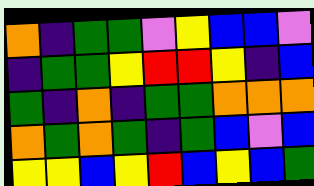[["orange", "indigo", "green", "green", "violet", "yellow", "blue", "blue", "violet"], ["indigo", "green", "green", "yellow", "red", "red", "yellow", "indigo", "blue"], ["green", "indigo", "orange", "indigo", "green", "green", "orange", "orange", "orange"], ["orange", "green", "orange", "green", "indigo", "green", "blue", "violet", "blue"], ["yellow", "yellow", "blue", "yellow", "red", "blue", "yellow", "blue", "green"]]